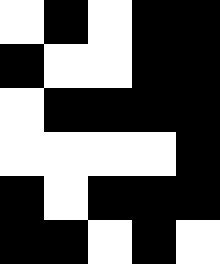[["white", "black", "white", "black", "black"], ["black", "white", "white", "black", "black"], ["white", "black", "black", "black", "black"], ["white", "white", "white", "white", "black"], ["black", "white", "black", "black", "black"], ["black", "black", "white", "black", "white"]]